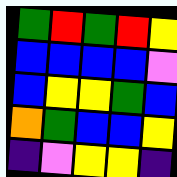[["green", "red", "green", "red", "yellow"], ["blue", "blue", "blue", "blue", "violet"], ["blue", "yellow", "yellow", "green", "blue"], ["orange", "green", "blue", "blue", "yellow"], ["indigo", "violet", "yellow", "yellow", "indigo"]]